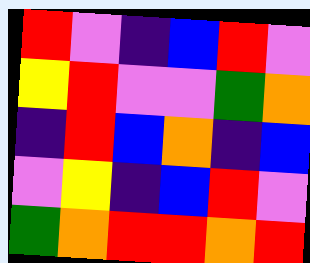[["red", "violet", "indigo", "blue", "red", "violet"], ["yellow", "red", "violet", "violet", "green", "orange"], ["indigo", "red", "blue", "orange", "indigo", "blue"], ["violet", "yellow", "indigo", "blue", "red", "violet"], ["green", "orange", "red", "red", "orange", "red"]]